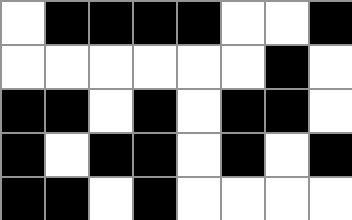[["white", "black", "black", "black", "black", "white", "white", "black"], ["white", "white", "white", "white", "white", "white", "black", "white"], ["black", "black", "white", "black", "white", "black", "black", "white"], ["black", "white", "black", "black", "white", "black", "white", "black"], ["black", "black", "white", "black", "white", "white", "white", "white"]]